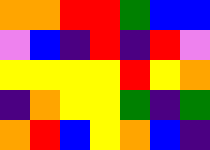[["orange", "orange", "red", "red", "green", "blue", "blue"], ["violet", "blue", "indigo", "red", "indigo", "red", "violet"], ["yellow", "yellow", "yellow", "yellow", "red", "yellow", "orange"], ["indigo", "orange", "yellow", "yellow", "green", "indigo", "green"], ["orange", "red", "blue", "yellow", "orange", "blue", "indigo"]]